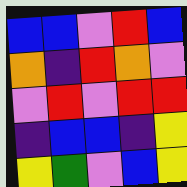[["blue", "blue", "violet", "red", "blue"], ["orange", "indigo", "red", "orange", "violet"], ["violet", "red", "violet", "red", "red"], ["indigo", "blue", "blue", "indigo", "yellow"], ["yellow", "green", "violet", "blue", "yellow"]]